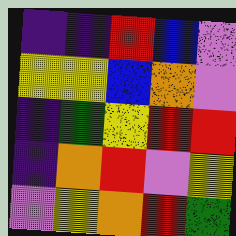[["indigo", "indigo", "red", "blue", "violet"], ["yellow", "yellow", "blue", "orange", "violet"], ["indigo", "green", "yellow", "red", "red"], ["indigo", "orange", "red", "violet", "yellow"], ["violet", "yellow", "orange", "red", "green"]]